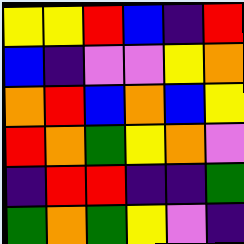[["yellow", "yellow", "red", "blue", "indigo", "red"], ["blue", "indigo", "violet", "violet", "yellow", "orange"], ["orange", "red", "blue", "orange", "blue", "yellow"], ["red", "orange", "green", "yellow", "orange", "violet"], ["indigo", "red", "red", "indigo", "indigo", "green"], ["green", "orange", "green", "yellow", "violet", "indigo"]]